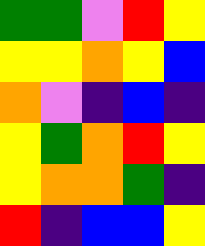[["green", "green", "violet", "red", "yellow"], ["yellow", "yellow", "orange", "yellow", "blue"], ["orange", "violet", "indigo", "blue", "indigo"], ["yellow", "green", "orange", "red", "yellow"], ["yellow", "orange", "orange", "green", "indigo"], ["red", "indigo", "blue", "blue", "yellow"]]